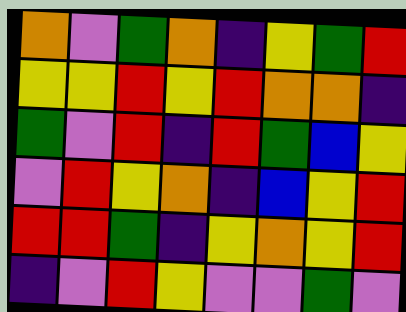[["orange", "violet", "green", "orange", "indigo", "yellow", "green", "red"], ["yellow", "yellow", "red", "yellow", "red", "orange", "orange", "indigo"], ["green", "violet", "red", "indigo", "red", "green", "blue", "yellow"], ["violet", "red", "yellow", "orange", "indigo", "blue", "yellow", "red"], ["red", "red", "green", "indigo", "yellow", "orange", "yellow", "red"], ["indigo", "violet", "red", "yellow", "violet", "violet", "green", "violet"]]